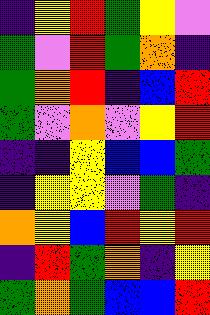[["indigo", "yellow", "red", "green", "yellow", "violet"], ["green", "violet", "red", "green", "orange", "indigo"], ["green", "orange", "red", "indigo", "blue", "red"], ["green", "violet", "orange", "violet", "yellow", "red"], ["indigo", "indigo", "yellow", "blue", "blue", "green"], ["indigo", "yellow", "yellow", "violet", "green", "indigo"], ["orange", "yellow", "blue", "red", "yellow", "red"], ["indigo", "red", "green", "orange", "indigo", "yellow"], ["green", "orange", "green", "blue", "blue", "red"]]